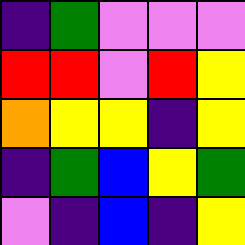[["indigo", "green", "violet", "violet", "violet"], ["red", "red", "violet", "red", "yellow"], ["orange", "yellow", "yellow", "indigo", "yellow"], ["indigo", "green", "blue", "yellow", "green"], ["violet", "indigo", "blue", "indigo", "yellow"]]